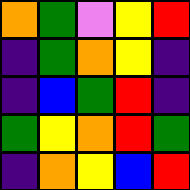[["orange", "green", "violet", "yellow", "red"], ["indigo", "green", "orange", "yellow", "indigo"], ["indigo", "blue", "green", "red", "indigo"], ["green", "yellow", "orange", "red", "green"], ["indigo", "orange", "yellow", "blue", "red"]]